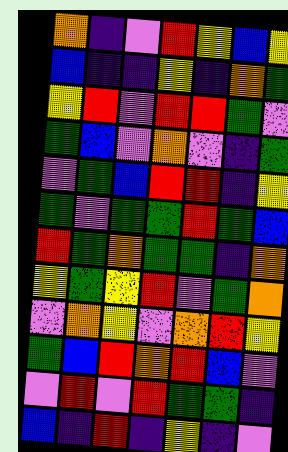[["orange", "indigo", "violet", "red", "yellow", "blue", "yellow"], ["blue", "indigo", "indigo", "yellow", "indigo", "orange", "green"], ["yellow", "red", "violet", "red", "red", "green", "violet"], ["green", "blue", "violet", "orange", "violet", "indigo", "green"], ["violet", "green", "blue", "red", "red", "indigo", "yellow"], ["green", "violet", "green", "green", "red", "green", "blue"], ["red", "green", "orange", "green", "green", "indigo", "orange"], ["yellow", "green", "yellow", "red", "violet", "green", "orange"], ["violet", "orange", "yellow", "violet", "orange", "red", "yellow"], ["green", "blue", "red", "orange", "red", "blue", "violet"], ["violet", "red", "violet", "red", "green", "green", "indigo"], ["blue", "indigo", "red", "indigo", "yellow", "indigo", "violet"]]